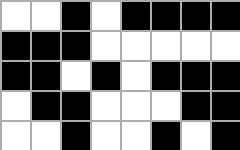[["white", "white", "black", "white", "black", "black", "black", "black"], ["black", "black", "black", "white", "white", "white", "white", "white"], ["black", "black", "white", "black", "white", "black", "black", "black"], ["white", "black", "black", "white", "white", "white", "black", "black"], ["white", "white", "black", "white", "white", "black", "white", "black"]]